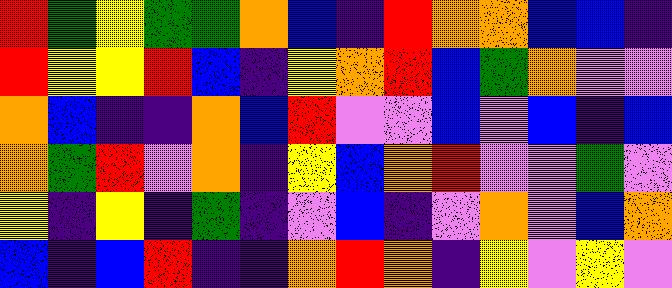[["red", "green", "yellow", "green", "green", "orange", "blue", "indigo", "red", "orange", "orange", "blue", "blue", "indigo"], ["red", "yellow", "yellow", "red", "blue", "indigo", "yellow", "orange", "red", "blue", "green", "orange", "violet", "violet"], ["orange", "blue", "indigo", "indigo", "orange", "blue", "red", "violet", "violet", "blue", "violet", "blue", "indigo", "blue"], ["orange", "green", "red", "violet", "orange", "indigo", "yellow", "blue", "orange", "red", "violet", "violet", "green", "violet"], ["yellow", "indigo", "yellow", "indigo", "green", "indigo", "violet", "blue", "indigo", "violet", "orange", "violet", "blue", "orange"], ["blue", "indigo", "blue", "red", "indigo", "indigo", "orange", "red", "orange", "indigo", "yellow", "violet", "yellow", "violet"]]